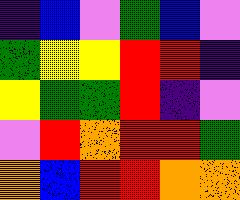[["indigo", "blue", "violet", "green", "blue", "violet"], ["green", "yellow", "yellow", "red", "red", "indigo"], ["yellow", "green", "green", "red", "indigo", "violet"], ["violet", "red", "orange", "red", "red", "green"], ["orange", "blue", "red", "red", "orange", "orange"]]